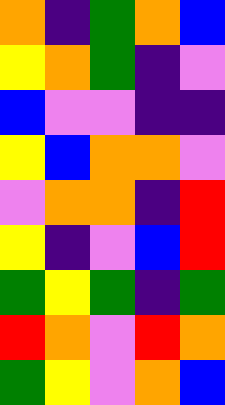[["orange", "indigo", "green", "orange", "blue"], ["yellow", "orange", "green", "indigo", "violet"], ["blue", "violet", "violet", "indigo", "indigo"], ["yellow", "blue", "orange", "orange", "violet"], ["violet", "orange", "orange", "indigo", "red"], ["yellow", "indigo", "violet", "blue", "red"], ["green", "yellow", "green", "indigo", "green"], ["red", "orange", "violet", "red", "orange"], ["green", "yellow", "violet", "orange", "blue"]]